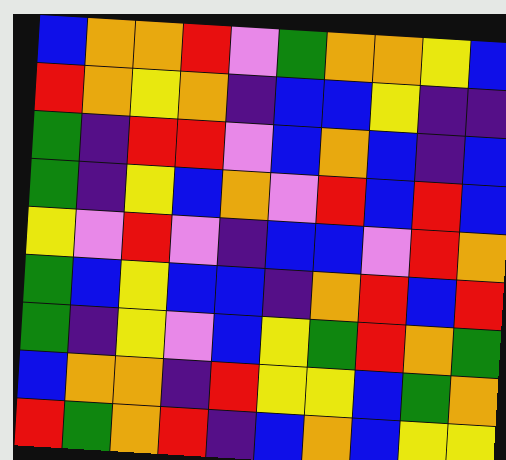[["blue", "orange", "orange", "red", "violet", "green", "orange", "orange", "yellow", "blue"], ["red", "orange", "yellow", "orange", "indigo", "blue", "blue", "yellow", "indigo", "indigo"], ["green", "indigo", "red", "red", "violet", "blue", "orange", "blue", "indigo", "blue"], ["green", "indigo", "yellow", "blue", "orange", "violet", "red", "blue", "red", "blue"], ["yellow", "violet", "red", "violet", "indigo", "blue", "blue", "violet", "red", "orange"], ["green", "blue", "yellow", "blue", "blue", "indigo", "orange", "red", "blue", "red"], ["green", "indigo", "yellow", "violet", "blue", "yellow", "green", "red", "orange", "green"], ["blue", "orange", "orange", "indigo", "red", "yellow", "yellow", "blue", "green", "orange"], ["red", "green", "orange", "red", "indigo", "blue", "orange", "blue", "yellow", "yellow"]]